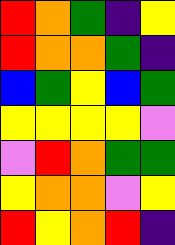[["red", "orange", "green", "indigo", "yellow"], ["red", "orange", "orange", "green", "indigo"], ["blue", "green", "yellow", "blue", "green"], ["yellow", "yellow", "yellow", "yellow", "violet"], ["violet", "red", "orange", "green", "green"], ["yellow", "orange", "orange", "violet", "yellow"], ["red", "yellow", "orange", "red", "indigo"]]